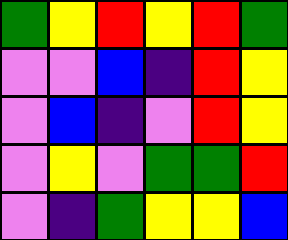[["green", "yellow", "red", "yellow", "red", "green"], ["violet", "violet", "blue", "indigo", "red", "yellow"], ["violet", "blue", "indigo", "violet", "red", "yellow"], ["violet", "yellow", "violet", "green", "green", "red"], ["violet", "indigo", "green", "yellow", "yellow", "blue"]]